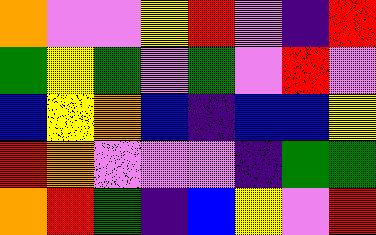[["orange", "violet", "violet", "yellow", "red", "violet", "indigo", "red"], ["green", "yellow", "green", "violet", "green", "violet", "red", "violet"], ["blue", "yellow", "orange", "blue", "indigo", "blue", "blue", "yellow"], ["red", "orange", "violet", "violet", "violet", "indigo", "green", "green"], ["orange", "red", "green", "indigo", "blue", "yellow", "violet", "red"]]